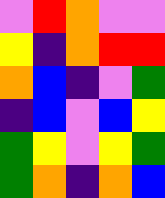[["violet", "red", "orange", "violet", "violet"], ["yellow", "indigo", "orange", "red", "red"], ["orange", "blue", "indigo", "violet", "green"], ["indigo", "blue", "violet", "blue", "yellow"], ["green", "yellow", "violet", "yellow", "green"], ["green", "orange", "indigo", "orange", "blue"]]